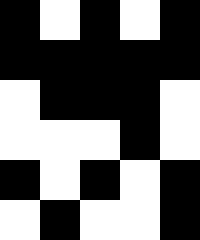[["black", "white", "black", "white", "black"], ["black", "black", "black", "black", "black"], ["white", "black", "black", "black", "white"], ["white", "white", "white", "black", "white"], ["black", "white", "black", "white", "black"], ["white", "black", "white", "white", "black"]]